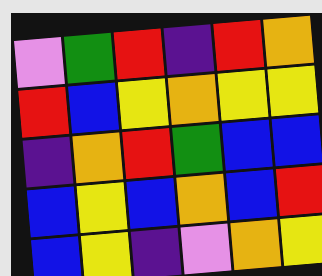[["violet", "green", "red", "indigo", "red", "orange"], ["red", "blue", "yellow", "orange", "yellow", "yellow"], ["indigo", "orange", "red", "green", "blue", "blue"], ["blue", "yellow", "blue", "orange", "blue", "red"], ["blue", "yellow", "indigo", "violet", "orange", "yellow"]]